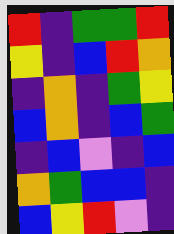[["red", "indigo", "green", "green", "red"], ["yellow", "indigo", "blue", "red", "orange"], ["indigo", "orange", "indigo", "green", "yellow"], ["blue", "orange", "indigo", "blue", "green"], ["indigo", "blue", "violet", "indigo", "blue"], ["orange", "green", "blue", "blue", "indigo"], ["blue", "yellow", "red", "violet", "indigo"]]